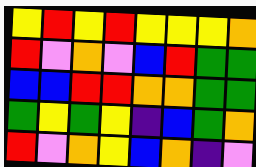[["yellow", "red", "yellow", "red", "yellow", "yellow", "yellow", "orange"], ["red", "violet", "orange", "violet", "blue", "red", "green", "green"], ["blue", "blue", "red", "red", "orange", "orange", "green", "green"], ["green", "yellow", "green", "yellow", "indigo", "blue", "green", "orange"], ["red", "violet", "orange", "yellow", "blue", "orange", "indigo", "violet"]]